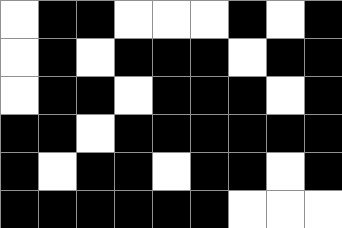[["white", "black", "black", "white", "white", "white", "black", "white", "black"], ["white", "black", "white", "black", "black", "black", "white", "black", "black"], ["white", "black", "black", "white", "black", "black", "black", "white", "black"], ["black", "black", "white", "black", "black", "black", "black", "black", "black"], ["black", "white", "black", "black", "white", "black", "black", "white", "black"], ["black", "black", "black", "black", "black", "black", "white", "white", "white"]]